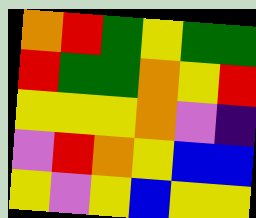[["orange", "red", "green", "yellow", "green", "green"], ["red", "green", "green", "orange", "yellow", "red"], ["yellow", "yellow", "yellow", "orange", "violet", "indigo"], ["violet", "red", "orange", "yellow", "blue", "blue"], ["yellow", "violet", "yellow", "blue", "yellow", "yellow"]]